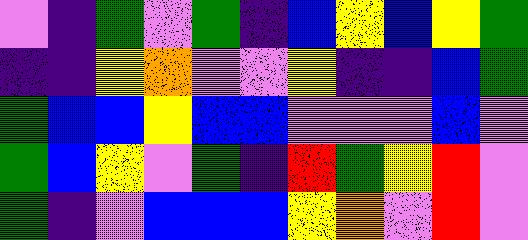[["violet", "indigo", "green", "violet", "green", "indigo", "blue", "yellow", "blue", "yellow", "green"], ["indigo", "indigo", "yellow", "orange", "violet", "violet", "yellow", "indigo", "indigo", "blue", "green"], ["green", "blue", "blue", "yellow", "blue", "blue", "violet", "violet", "violet", "blue", "violet"], ["green", "blue", "yellow", "violet", "green", "indigo", "red", "green", "yellow", "red", "violet"], ["green", "indigo", "violet", "blue", "blue", "blue", "yellow", "orange", "violet", "red", "violet"]]